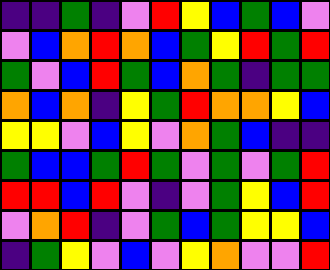[["indigo", "indigo", "green", "indigo", "violet", "red", "yellow", "blue", "green", "blue", "violet"], ["violet", "blue", "orange", "red", "orange", "blue", "green", "yellow", "red", "green", "red"], ["green", "violet", "blue", "red", "green", "blue", "orange", "green", "indigo", "green", "green"], ["orange", "blue", "orange", "indigo", "yellow", "green", "red", "orange", "orange", "yellow", "blue"], ["yellow", "yellow", "violet", "blue", "yellow", "violet", "orange", "green", "blue", "indigo", "indigo"], ["green", "blue", "blue", "green", "red", "green", "violet", "green", "violet", "green", "red"], ["red", "red", "blue", "red", "violet", "indigo", "violet", "green", "yellow", "blue", "red"], ["violet", "orange", "red", "indigo", "violet", "green", "blue", "green", "yellow", "yellow", "blue"], ["indigo", "green", "yellow", "violet", "blue", "violet", "yellow", "orange", "violet", "violet", "red"]]